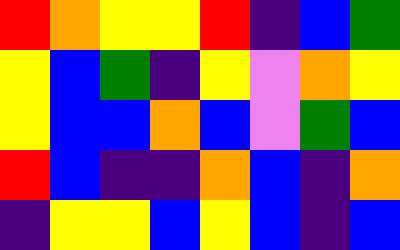[["red", "orange", "yellow", "yellow", "red", "indigo", "blue", "green"], ["yellow", "blue", "green", "indigo", "yellow", "violet", "orange", "yellow"], ["yellow", "blue", "blue", "orange", "blue", "violet", "green", "blue"], ["red", "blue", "indigo", "indigo", "orange", "blue", "indigo", "orange"], ["indigo", "yellow", "yellow", "blue", "yellow", "blue", "indigo", "blue"]]